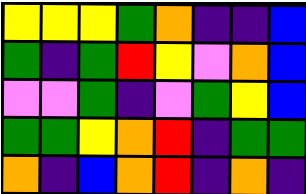[["yellow", "yellow", "yellow", "green", "orange", "indigo", "indigo", "blue"], ["green", "indigo", "green", "red", "yellow", "violet", "orange", "blue"], ["violet", "violet", "green", "indigo", "violet", "green", "yellow", "blue"], ["green", "green", "yellow", "orange", "red", "indigo", "green", "green"], ["orange", "indigo", "blue", "orange", "red", "indigo", "orange", "indigo"]]